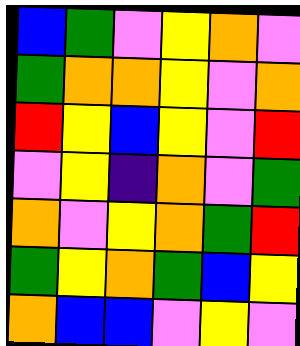[["blue", "green", "violet", "yellow", "orange", "violet"], ["green", "orange", "orange", "yellow", "violet", "orange"], ["red", "yellow", "blue", "yellow", "violet", "red"], ["violet", "yellow", "indigo", "orange", "violet", "green"], ["orange", "violet", "yellow", "orange", "green", "red"], ["green", "yellow", "orange", "green", "blue", "yellow"], ["orange", "blue", "blue", "violet", "yellow", "violet"]]